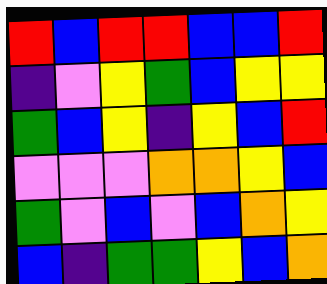[["red", "blue", "red", "red", "blue", "blue", "red"], ["indigo", "violet", "yellow", "green", "blue", "yellow", "yellow"], ["green", "blue", "yellow", "indigo", "yellow", "blue", "red"], ["violet", "violet", "violet", "orange", "orange", "yellow", "blue"], ["green", "violet", "blue", "violet", "blue", "orange", "yellow"], ["blue", "indigo", "green", "green", "yellow", "blue", "orange"]]